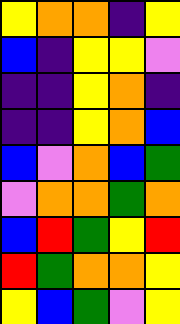[["yellow", "orange", "orange", "indigo", "yellow"], ["blue", "indigo", "yellow", "yellow", "violet"], ["indigo", "indigo", "yellow", "orange", "indigo"], ["indigo", "indigo", "yellow", "orange", "blue"], ["blue", "violet", "orange", "blue", "green"], ["violet", "orange", "orange", "green", "orange"], ["blue", "red", "green", "yellow", "red"], ["red", "green", "orange", "orange", "yellow"], ["yellow", "blue", "green", "violet", "yellow"]]